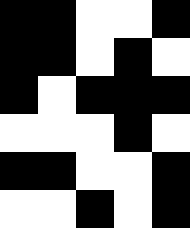[["black", "black", "white", "white", "black"], ["black", "black", "white", "black", "white"], ["black", "white", "black", "black", "black"], ["white", "white", "white", "black", "white"], ["black", "black", "white", "white", "black"], ["white", "white", "black", "white", "black"]]